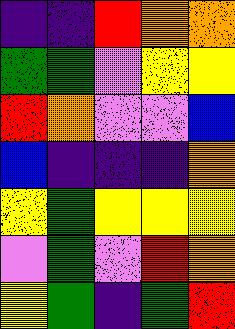[["indigo", "indigo", "red", "orange", "orange"], ["green", "green", "violet", "yellow", "yellow"], ["red", "orange", "violet", "violet", "blue"], ["blue", "indigo", "indigo", "indigo", "orange"], ["yellow", "green", "yellow", "yellow", "yellow"], ["violet", "green", "violet", "red", "orange"], ["yellow", "green", "indigo", "green", "red"]]